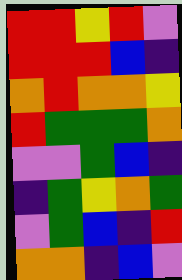[["red", "red", "yellow", "red", "violet"], ["red", "red", "red", "blue", "indigo"], ["orange", "red", "orange", "orange", "yellow"], ["red", "green", "green", "green", "orange"], ["violet", "violet", "green", "blue", "indigo"], ["indigo", "green", "yellow", "orange", "green"], ["violet", "green", "blue", "indigo", "red"], ["orange", "orange", "indigo", "blue", "violet"]]